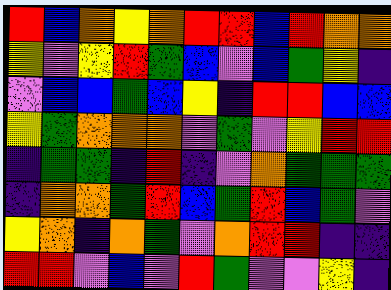[["red", "blue", "orange", "yellow", "orange", "red", "red", "blue", "red", "orange", "orange"], ["yellow", "violet", "yellow", "red", "green", "blue", "violet", "blue", "green", "yellow", "indigo"], ["violet", "blue", "blue", "green", "blue", "yellow", "indigo", "red", "red", "blue", "blue"], ["yellow", "green", "orange", "orange", "orange", "violet", "green", "violet", "yellow", "red", "red"], ["indigo", "green", "green", "indigo", "red", "indigo", "violet", "orange", "green", "green", "green"], ["indigo", "orange", "orange", "green", "red", "blue", "green", "red", "blue", "green", "violet"], ["yellow", "orange", "indigo", "orange", "green", "violet", "orange", "red", "red", "indigo", "indigo"], ["red", "red", "violet", "blue", "violet", "red", "green", "violet", "violet", "yellow", "indigo"]]